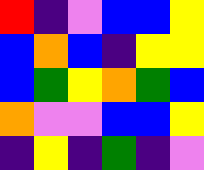[["red", "indigo", "violet", "blue", "blue", "yellow"], ["blue", "orange", "blue", "indigo", "yellow", "yellow"], ["blue", "green", "yellow", "orange", "green", "blue"], ["orange", "violet", "violet", "blue", "blue", "yellow"], ["indigo", "yellow", "indigo", "green", "indigo", "violet"]]